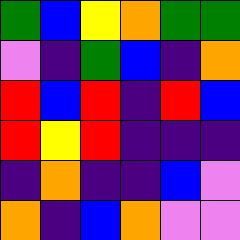[["green", "blue", "yellow", "orange", "green", "green"], ["violet", "indigo", "green", "blue", "indigo", "orange"], ["red", "blue", "red", "indigo", "red", "blue"], ["red", "yellow", "red", "indigo", "indigo", "indigo"], ["indigo", "orange", "indigo", "indigo", "blue", "violet"], ["orange", "indigo", "blue", "orange", "violet", "violet"]]